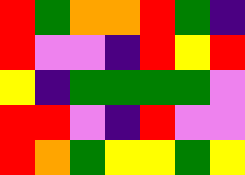[["red", "green", "orange", "orange", "red", "green", "indigo"], ["red", "violet", "violet", "indigo", "red", "yellow", "red"], ["yellow", "indigo", "green", "green", "green", "green", "violet"], ["red", "red", "violet", "indigo", "red", "violet", "violet"], ["red", "orange", "green", "yellow", "yellow", "green", "yellow"]]